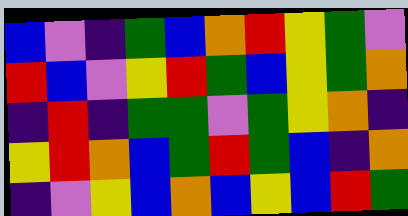[["blue", "violet", "indigo", "green", "blue", "orange", "red", "yellow", "green", "violet"], ["red", "blue", "violet", "yellow", "red", "green", "blue", "yellow", "green", "orange"], ["indigo", "red", "indigo", "green", "green", "violet", "green", "yellow", "orange", "indigo"], ["yellow", "red", "orange", "blue", "green", "red", "green", "blue", "indigo", "orange"], ["indigo", "violet", "yellow", "blue", "orange", "blue", "yellow", "blue", "red", "green"]]